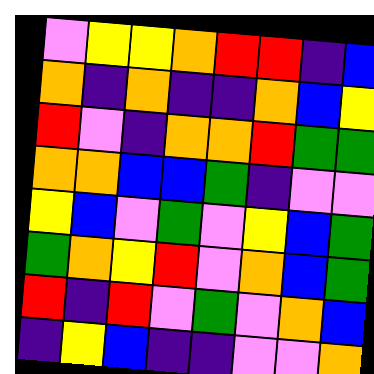[["violet", "yellow", "yellow", "orange", "red", "red", "indigo", "blue"], ["orange", "indigo", "orange", "indigo", "indigo", "orange", "blue", "yellow"], ["red", "violet", "indigo", "orange", "orange", "red", "green", "green"], ["orange", "orange", "blue", "blue", "green", "indigo", "violet", "violet"], ["yellow", "blue", "violet", "green", "violet", "yellow", "blue", "green"], ["green", "orange", "yellow", "red", "violet", "orange", "blue", "green"], ["red", "indigo", "red", "violet", "green", "violet", "orange", "blue"], ["indigo", "yellow", "blue", "indigo", "indigo", "violet", "violet", "orange"]]